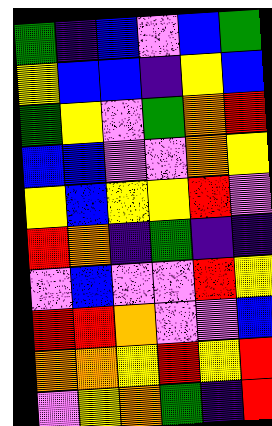[["green", "indigo", "blue", "violet", "blue", "green"], ["yellow", "blue", "blue", "indigo", "yellow", "blue"], ["green", "yellow", "violet", "green", "orange", "red"], ["blue", "blue", "violet", "violet", "orange", "yellow"], ["yellow", "blue", "yellow", "yellow", "red", "violet"], ["red", "orange", "indigo", "green", "indigo", "indigo"], ["violet", "blue", "violet", "violet", "red", "yellow"], ["red", "red", "orange", "violet", "violet", "blue"], ["orange", "orange", "yellow", "red", "yellow", "red"], ["violet", "yellow", "orange", "green", "indigo", "red"]]